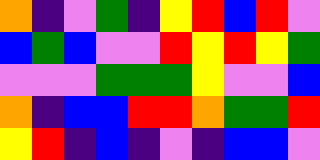[["orange", "indigo", "violet", "green", "indigo", "yellow", "red", "blue", "red", "violet"], ["blue", "green", "blue", "violet", "violet", "red", "yellow", "red", "yellow", "green"], ["violet", "violet", "violet", "green", "green", "green", "yellow", "violet", "violet", "blue"], ["orange", "indigo", "blue", "blue", "red", "red", "orange", "green", "green", "red"], ["yellow", "red", "indigo", "blue", "indigo", "violet", "indigo", "blue", "blue", "violet"]]